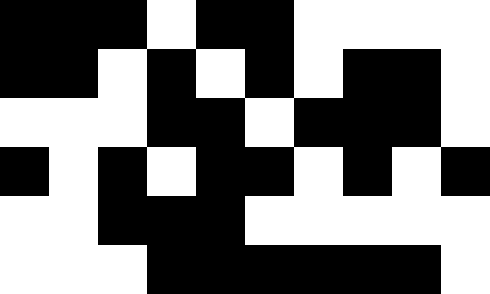[["black", "black", "black", "white", "black", "black", "white", "white", "white", "white"], ["black", "black", "white", "black", "white", "black", "white", "black", "black", "white"], ["white", "white", "white", "black", "black", "white", "black", "black", "black", "white"], ["black", "white", "black", "white", "black", "black", "white", "black", "white", "black"], ["white", "white", "black", "black", "black", "white", "white", "white", "white", "white"], ["white", "white", "white", "black", "black", "black", "black", "black", "black", "white"]]